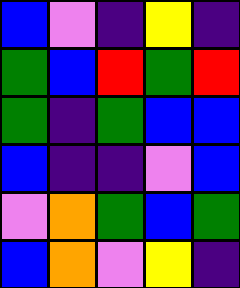[["blue", "violet", "indigo", "yellow", "indigo"], ["green", "blue", "red", "green", "red"], ["green", "indigo", "green", "blue", "blue"], ["blue", "indigo", "indigo", "violet", "blue"], ["violet", "orange", "green", "blue", "green"], ["blue", "orange", "violet", "yellow", "indigo"]]